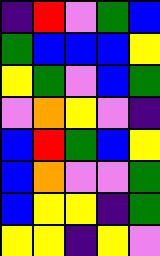[["indigo", "red", "violet", "green", "blue"], ["green", "blue", "blue", "blue", "yellow"], ["yellow", "green", "violet", "blue", "green"], ["violet", "orange", "yellow", "violet", "indigo"], ["blue", "red", "green", "blue", "yellow"], ["blue", "orange", "violet", "violet", "green"], ["blue", "yellow", "yellow", "indigo", "green"], ["yellow", "yellow", "indigo", "yellow", "violet"]]